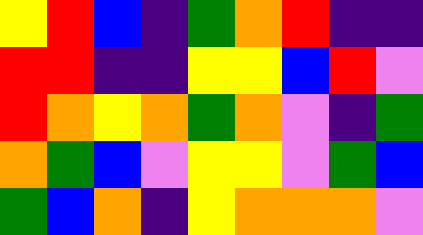[["yellow", "red", "blue", "indigo", "green", "orange", "red", "indigo", "indigo"], ["red", "red", "indigo", "indigo", "yellow", "yellow", "blue", "red", "violet"], ["red", "orange", "yellow", "orange", "green", "orange", "violet", "indigo", "green"], ["orange", "green", "blue", "violet", "yellow", "yellow", "violet", "green", "blue"], ["green", "blue", "orange", "indigo", "yellow", "orange", "orange", "orange", "violet"]]